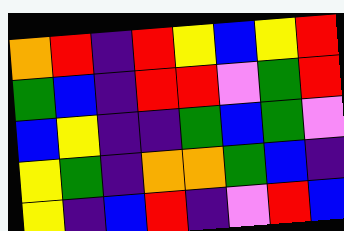[["orange", "red", "indigo", "red", "yellow", "blue", "yellow", "red"], ["green", "blue", "indigo", "red", "red", "violet", "green", "red"], ["blue", "yellow", "indigo", "indigo", "green", "blue", "green", "violet"], ["yellow", "green", "indigo", "orange", "orange", "green", "blue", "indigo"], ["yellow", "indigo", "blue", "red", "indigo", "violet", "red", "blue"]]